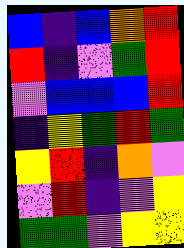[["blue", "indigo", "blue", "orange", "red"], ["red", "indigo", "violet", "green", "red"], ["violet", "blue", "blue", "blue", "red"], ["indigo", "yellow", "green", "red", "green"], ["yellow", "red", "indigo", "orange", "violet"], ["violet", "red", "indigo", "violet", "yellow"], ["green", "green", "violet", "yellow", "yellow"]]